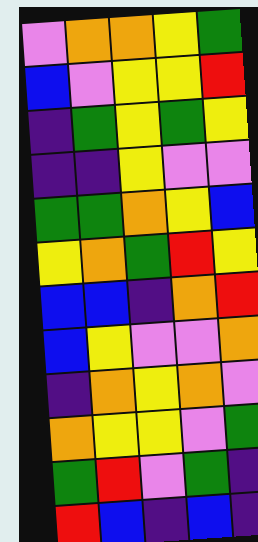[["violet", "orange", "orange", "yellow", "green"], ["blue", "violet", "yellow", "yellow", "red"], ["indigo", "green", "yellow", "green", "yellow"], ["indigo", "indigo", "yellow", "violet", "violet"], ["green", "green", "orange", "yellow", "blue"], ["yellow", "orange", "green", "red", "yellow"], ["blue", "blue", "indigo", "orange", "red"], ["blue", "yellow", "violet", "violet", "orange"], ["indigo", "orange", "yellow", "orange", "violet"], ["orange", "yellow", "yellow", "violet", "green"], ["green", "red", "violet", "green", "indigo"], ["red", "blue", "indigo", "blue", "indigo"]]